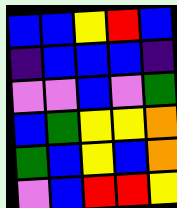[["blue", "blue", "yellow", "red", "blue"], ["indigo", "blue", "blue", "blue", "indigo"], ["violet", "violet", "blue", "violet", "green"], ["blue", "green", "yellow", "yellow", "orange"], ["green", "blue", "yellow", "blue", "orange"], ["violet", "blue", "red", "red", "yellow"]]